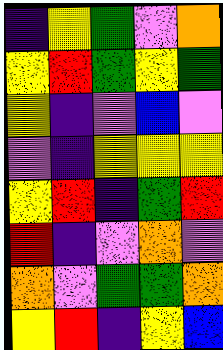[["indigo", "yellow", "green", "violet", "orange"], ["yellow", "red", "green", "yellow", "green"], ["yellow", "indigo", "violet", "blue", "violet"], ["violet", "indigo", "yellow", "yellow", "yellow"], ["yellow", "red", "indigo", "green", "red"], ["red", "indigo", "violet", "orange", "violet"], ["orange", "violet", "green", "green", "orange"], ["yellow", "red", "indigo", "yellow", "blue"]]